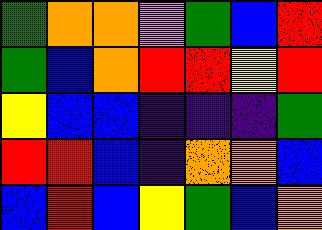[["green", "orange", "orange", "violet", "green", "blue", "red"], ["green", "blue", "orange", "red", "red", "yellow", "red"], ["yellow", "blue", "blue", "indigo", "indigo", "indigo", "green"], ["red", "red", "blue", "indigo", "orange", "orange", "blue"], ["blue", "red", "blue", "yellow", "green", "blue", "orange"]]